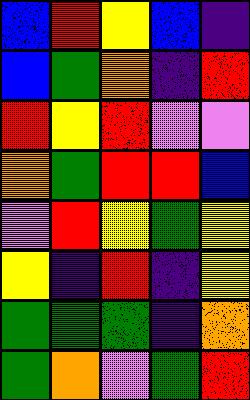[["blue", "red", "yellow", "blue", "indigo"], ["blue", "green", "orange", "indigo", "red"], ["red", "yellow", "red", "violet", "violet"], ["orange", "green", "red", "red", "blue"], ["violet", "red", "yellow", "green", "yellow"], ["yellow", "indigo", "red", "indigo", "yellow"], ["green", "green", "green", "indigo", "orange"], ["green", "orange", "violet", "green", "red"]]